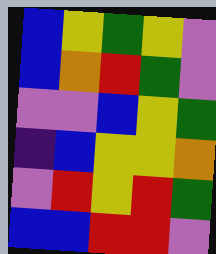[["blue", "yellow", "green", "yellow", "violet"], ["blue", "orange", "red", "green", "violet"], ["violet", "violet", "blue", "yellow", "green"], ["indigo", "blue", "yellow", "yellow", "orange"], ["violet", "red", "yellow", "red", "green"], ["blue", "blue", "red", "red", "violet"]]